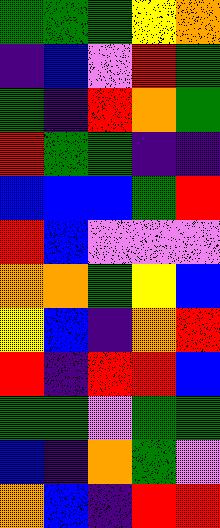[["green", "green", "green", "yellow", "orange"], ["indigo", "blue", "violet", "red", "green"], ["green", "indigo", "red", "orange", "green"], ["red", "green", "green", "indigo", "indigo"], ["blue", "blue", "blue", "green", "red"], ["red", "blue", "violet", "violet", "violet"], ["orange", "orange", "green", "yellow", "blue"], ["yellow", "blue", "indigo", "orange", "red"], ["red", "indigo", "red", "red", "blue"], ["green", "green", "violet", "green", "green"], ["blue", "indigo", "orange", "green", "violet"], ["orange", "blue", "indigo", "red", "red"]]